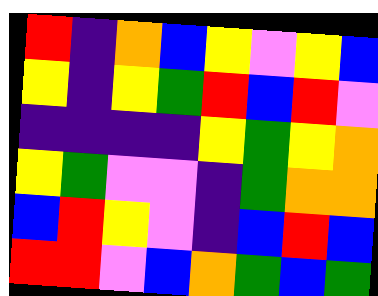[["red", "indigo", "orange", "blue", "yellow", "violet", "yellow", "blue"], ["yellow", "indigo", "yellow", "green", "red", "blue", "red", "violet"], ["indigo", "indigo", "indigo", "indigo", "yellow", "green", "yellow", "orange"], ["yellow", "green", "violet", "violet", "indigo", "green", "orange", "orange"], ["blue", "red", "yellow", "violet", "indigo", "blue", "red", "blue"], ["red", "red", "violet", "blue", "orange", "green", "blue", "green"]]